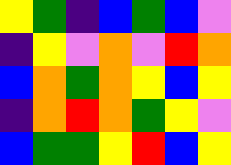[["yellow", "green", "indigo", "blue", "green", "blue", "violet"], ["indigo", "yellow", "violet", "orange", "violet", "red", "orange"], ["blue", "orange", "green", "orange", "yellow", "blue", "yellow"], ["indigo", "orange", "red", "orange", "green", "yellow", "violet"], ["blue", "green", "green", "yellow", "red", "blue", "yellow"]]